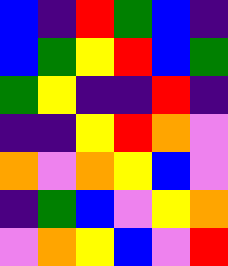[["blue", "indigo", "red", "green", "blue", "indigo"], ["blue", "green", "yellow", "red", "blue", "green"], ["green", "yellow", "indigo", "indigo", "red", "indigo"], ["indigo", "indigo", "yellow", "red", "orange", "violet"], ["orange", "violet", "orange", "yellow", "blue", "violet"], ["indigo", "green", "blue", "violet", "yellow", "orange"], ["violet", "orange", "yellow", "blue", "violet", "red"]]